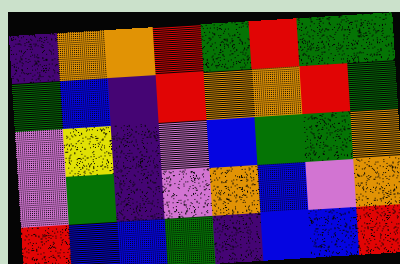[["indigo", "orange", "orange", "red", "green", "red", "green", "green"], ["green", "blue", "indigo", "red", "orange", "orange", "red", "green"], ["violet", "yellow", "indigo", "violet", "blue", "green", "green", "orange"], ["violet", "green", "indigo", "violet", "orange", "blue", "violet", "orange"], ["red", "blue", "blue", "green", "indigo", "blue", "blue", "red"]]